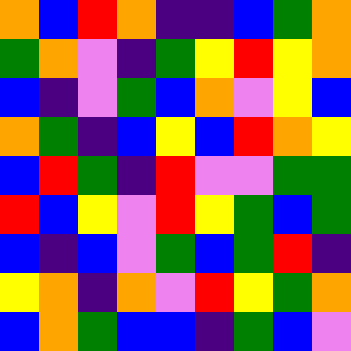[["orange", "blue", "red", "orange", "indigo", "indigo", "blue", "green", "orange"], ["green", "orange", "violet", "indigo", "green", "yellow", "red", "yellow", "orange"], ["blue", "indigo", "violet", "green", "blue", "orange", "violet", "yellow", "blue"], ["orange", "green", "indigo", "blue", "yellow", "blue", "red", "orange", "yellow"], ["blue", "red", "green", "indigo", "red", "violet", "violet", "green", "green"], ["red", "blue", "yellow", "violet", "red", "yellow", "green", "blue", "green"], ["blue", "indigo", "blue", "violet", "green", "blue", "green", "red", "indigo"], ["yellow", "orange", "indigo", "orange", "violet", "red", "yellow", "green", "orange"], ["blue", "orange", "green", "blue", "blue", "indigo", "green", "blue", "violet"]]